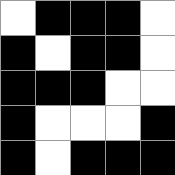[["white", "black", "black", "black", "white"], ["black", "white", "black", "black", "white"], ["black", "black", "black", "white", "white"], ["black", "white", "white", "white", "black"], ["black", "white", "black", "black", "black"]]